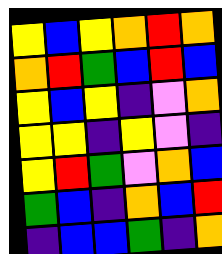[["yellow", "blue", "yellow", "orange", "red", "orange"], ["orange", "red", "green", "blue", "red", "blue"], ["yellow", "blue", "yellow", "indigo", "violet", "orange"], ["yellow", "yellow", "indigo", "yellow", "violet", "indigo"], ["yellow", "red", "green", "violet", "orange", "blue"], ["green", "blue", "indigo", "orange", "blue", "red"], ["indigo", "blue", "blue", "green", "indigo", "orange"]]